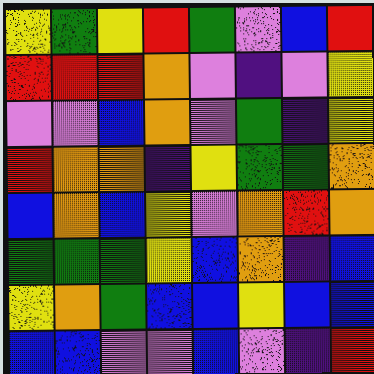[["yellow", "green", "yellow", "red", "green", "violet", "blue", "red"], ["red", "red", "red", "orange", "violet", "indigo", "violet", "yellow"], ["violet", "violet", "blue", "orange", "violet", "green", "indigo", "yellow"], ["red", "orange", "orange", "indigo", "yellow", "green", "green", "orange"], ["blue", "orange", "blue", "yellow", "violet", "orange", "red", "orange"], ["green", "green", "green", "yellow", "blue", "orange", "indigo", "blue"], ["yellow", "orange", "green", "blue", "blue", "yellow", "blue", "blue"], ["blue", "blue", "violet", "violet", "blue", "violet", "indigo", "red"]]